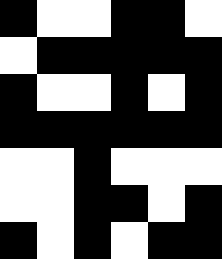[["black", "white", "white", "black", "black", "white"], ["white", "black", "black", "black", "black", "black"], ["black", "white", "white", "black", "white", "black"], ["black", "black", "black", "black", "black", "black"], ["white", "white", "black", "white", "white", "white"], ["white", "white", "black", "black", "white", "black"], ["black", "white", "black", "white", "black", "black"]]